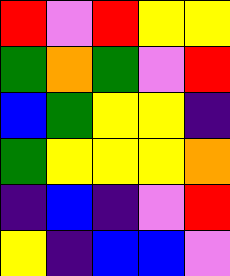[["red", "violet", "red", "yellow", "yellow"], ["green", "orange", "green", "violet", "red"], ["blue", "green", "yellow", "yellow", "indigo"], ["green", "yellow", "yellow", "yellow", "orange"], ["indigo", "blue", "indigo", "violet", "red"], ["yellow", "indigo", "blue", "blue", "violet"]]